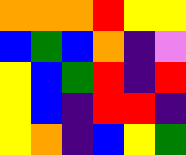[["orange", "orange", "orange", "red", "yellow", "yellow"], ["blue", "green", "blue", "orange", "indigo", "violet"], ["yellow", "blue", "green", "red", "indigo", "red"], ["yellow", "blue", "indigo", "red", "red", "indigo"], ["yellow", "orange", "indigo", "blue", "yellow", "green"]]